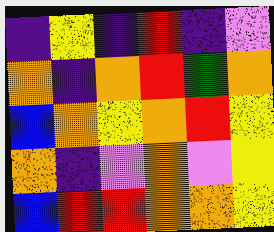[["indigo", "yellow", "indigo", "red", "indigo", "violet"], ["orange", "indigo", "orange", "red", "green", "orange"], ["blue", "orange", "yellow", "orange", "red", "yellow"], ["orange", "indigo", "violet", "orange", "violet", "yellow"], ["blue", "red", "red", "orange", "orange", "yellow"]]